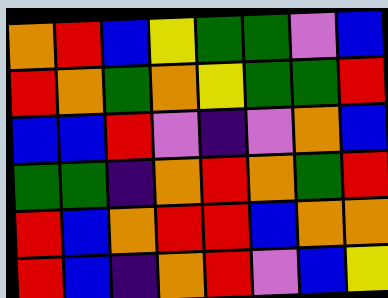[["orange", "red", "blue", "yellow", "green", "green", "violet", "blue"], ["red", "orange", "green", "orange", "yellow", "green", "green", "red"], ["blue", "blue", "red", "violet", "indigo", "violet", "orange", "blue"], ["green", "green", "indigo", "orange", "red", "orange", "green", "red"], ["red", "blue", "orange", "red", "red", "blue", "orange", "orange"], ["red", "blue", "indigo", "orange", "red", "violet", "blue", "yellow"]]